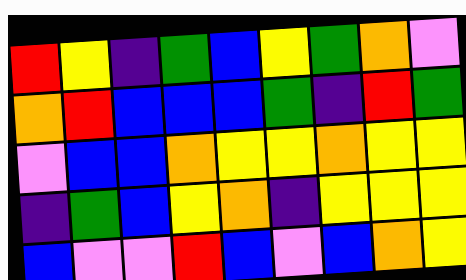[["red", "yellow", "indigo", "green", "blue", "yellow", "green", "orange", "violet"], ["orange", "red", "blue", "blue", "blue", "green", "indigo", "red", "green"], ["violet", "blue", "blue", "orange", "yellow", "yellow", "orange", "yellow", "yellow"], ["indigo", "green", "blue", "yellow", "orange", "indigo", "yellow", "yellow", "yellow"], ["blue", "violet", "violet", "red", "blue", "violet", "blue", "orange", "yellow"]]